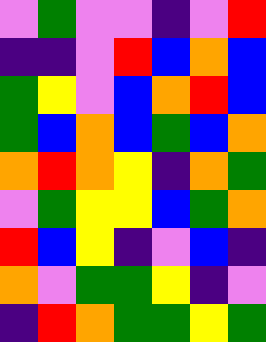[["violet", "green", "violet", "violet", "indigo", "violet", "red"], ["indigo", "indigo", "violet", "red", "blue", "orange", "blue"], ["green", "yellow", "violet", "blue", "orange", "red", "blue"], ["green", "blue", "orange", "blue", "green", "blue", "orange"], ["orange", "red", "orange", "yellow", "indigo", "orange", "green"], ["violet", "green", "yellow", "yellow", "blue", "green", "orange"], ["red", "blue", "yellow", "indigo", "violet", "blue", "indigo"], ["orange", "violet", "green", "green", "yellow", "indigo", "violet"], ["indigo", "red", "orange", "green", "green", "yellow", "green"]]